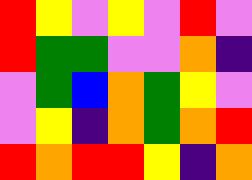[["red", "yellow", "violet", "yellow", "violet", "red", "violet"], ["red", "green", "green", "violet", "violet", "orange", "indigo"], ["violet", "green", "blue", "orange", "green", "yellow", "violet"], ["violet", "yellow", "indigo", "orange", "green", "orange", "red"], ["red", "orange", "red", "red", "yellow", "indigo", "orange"]]